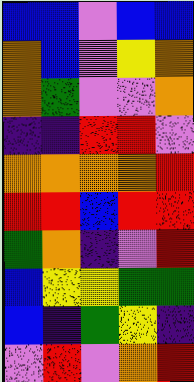[["blue", "blue", "violet", "blue", "blue"], ["orange", "blue", "violet", "yellow", "orange"], ["orange", "green", "violet", "violet", "orange"], ["indigo", "indigo", "red", "red", "violet"], ["orange", "orange", "orange", "orange", "red"], ["red", "red", "blue", "red", "red"], ["green", "orange", "indigo", "violet", "red"], ["blue", "yellow", "yellow", "green", "green"], ["blue", "indigo", "green", "yellow", "indigo"], ["violet", "red", "violet", "orange", "red"]]